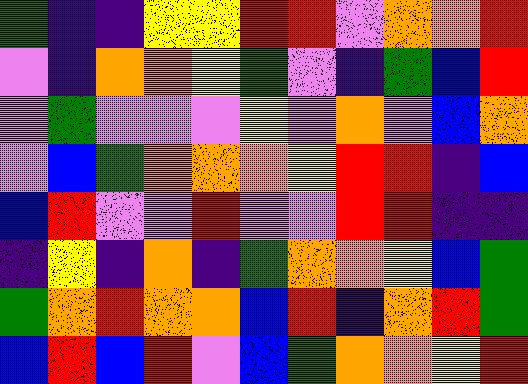[["green", "indigo", "indigo", "yellow", "yellow", "red", "red", "violet", "orange", "orange", "red"], ["violet", "indigo", "orange", "orange", "yellow", "green", "violet", "indigo", "green", "blue", "red"], ["violet", "green", "violet", "violet", "violet", "yellow", "violet", "orange", "violet", "blue", "orange"], ["violet", "blue", "green", "orange", "orange", "orange", "yellow", "red", "red", "indigo", "blue"], ["blue", "red", "violet", "violet", "red", "violet", "violet", "red", "red", "indigo", "indigo"], ["indigo", "yellow", "indigo", "orange", "indigo", "green", "orange", "orange", "yellow", "blue", "green"], ["green", "orange", "red", "orange", "orange", "blue", "red", "indigo", "orange", "red", "green"], ["blue", "red", "blue", "red", "violet", "blue", "green", "orange", "orange", "yellow", "red"]]